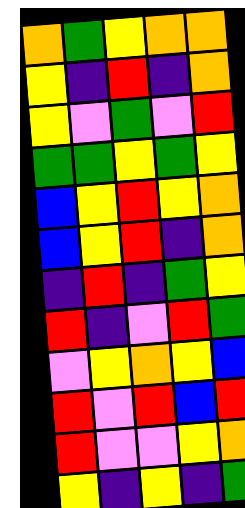[["orange", "green", "yellow", "orange", "orange"], ["yellow", "indigo", "red", "indigo", "orange"], ["yellow", "violet", "green", "violet", "red"], ["green", "green", "yellow", "green", "yellow"], ["blue", "yellow", "red", "yellow", "orange"], ["blue", "yellow", "red", "indigo", "orange"], ["indigo", "red", "indigo", "green", "yellow"], ["red", "indigo", "violet", "red", "green"], ["violet", "yellow", "orange", "yellow", "blue"], ["red", "violet", "red", "blue", "red"], ["red", "violet", "violet", "yellow", "orange"], ["yellow", "indigo", "yellow", "indigo", "green"]]